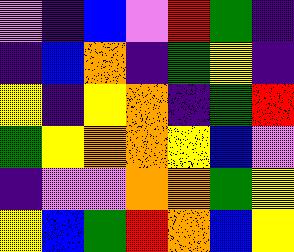[["violet", "indigo", "blue", "violet", "red", "green", "indigo"], ["indigo", "blue", "orange", "indigo", "green", "yellow", "indigo"], ["yellow", "indigo", "yellow", "orange", "indigo", "green", "red"], ["green", "yellow", "orange", "orange", "yellow", "blue", "violet"], ["indigo", "violet", "violet", "orange", "orange", "green", "yellow"], ["yellow", "blue", "green", "red", "orange", "blue", "yellow"]]